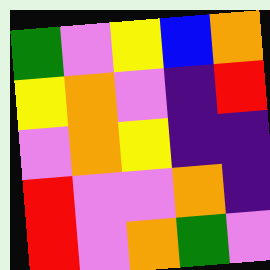[["green", "violet", "yellow", "blue", "orange"], ["yellow", "orange", "violet", "indigo", "red"], ["violet", "orange", "yellow", "indigo", "indigo"], ["red", "violet", "violet", "orange", "indigo"], ["red", "violet", "orange", "green", "violet"]]